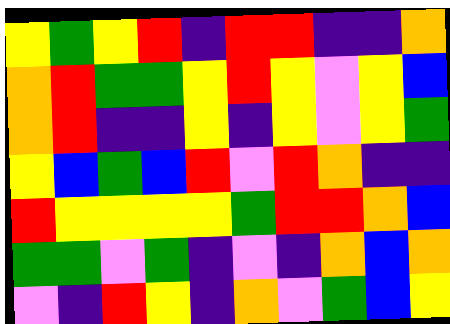[["yellow", "green", "yellow", "red", "indigo", "red", "red", "indigo", "indigo", "orange"], ["orange", "red", "green", "green", "yellow", "red", "yellow", "violet", "yellow", "blue"], ["orange", "red", "indigo", "indigo", "yellow", "indigo", "yellow", "violet", "yellow", "green"], ["yellow", "blue", "green", "blue", "red", "violet", "red", "orange", "indigo", "indigo"], ["red", "yellow", "yellow", "yellow", "yellow", "green", "red", "red", "orange", "blue"], ["green", "green", "violet", "green", "indigo", "violet", "indigo", "orange", "blue", "orange"], ["violet", "indigo", "red", "yellow", "indigo", "orange", "violet", "green", "blue", "yellow"]]